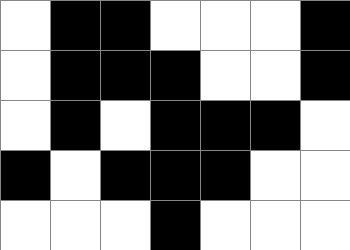[["white", "black", "black", "white", "white", "white", "black"], ["white", "black", "black", "black", "white", "white", "black"], ["white", "black", "white", "black", "black", "black", "white"], ["black", "white", "black", "black", "black", "white", "white"], ["white", "white", "white", "black", "white", "white", "white"]]